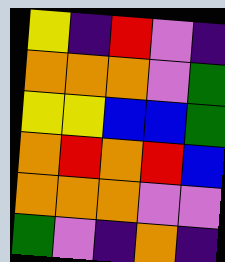[["yellow", "indigo", "red", "violet", "indigo"], ["orange", "orange", "orange", "violet", "green"], ["yellow", "yellow", "blue", "blue", "green"], ["orange", "red", "orange", "red", "blue"], ["orange", "orange", "orange", "violet", "violet"], ["green", "violet", "indigo", "orange", "indigo"]]